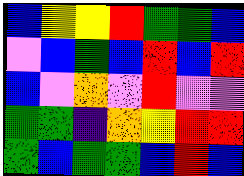[["blue", "yellow", "yellow", "red", "green", "green", "blue"], ["violet", "blue", "green", "blue", "red", "blue", "red"], ["blue", "violet", "orange", "violet", "red", "violet", "violet"], ["green", "green", "indigo", "orange", "yellow", "red", "red"], ["green", "blue", "green", "green", "blue", "red", "blue"]]